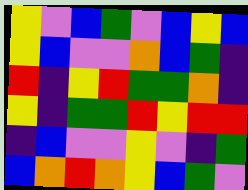[["yellow", "violet", "blue", "green", "violet", "blue", "yellow", "blue"], ["yellow", "blue", "violet", "violet", "orange", "blue", "green", "indigo"], ["red", "indigo", "yellow", "red", "green", "green", "orange", "indigo"], ["yellow", "indigo", "green", "green", "red", "yellow", "red", "red"], ["indigo", "blue", "violet", "violet", "yellow", "violet", "indigo", "green"], ["blue", "orange", "red", "orange", "yellow", "blue", "green", "violet"]]